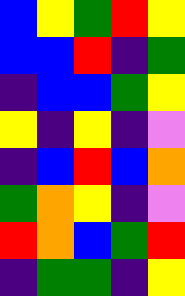[["blue", "yellow", "green", "red", "yellow"], ["blue", "blue", "red", "indigo", "green"], ["indigo", "blue", "blue", "green", "yellow"], ["yellow", "indigo", "yellow", "indigo", "violet"], ["indigo", "blue", "red", "blue", "orange"], ["green", "orange", "yellow", "indigo", "violet"], ["red", "orange", "blue", "green", "red"], ["indigo", "green", "green", "indigo", "yellow"]]